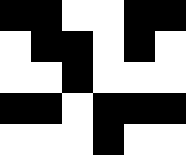[["black", "black", "white", "white", "black", "black"], ["white", "black", "black", "white", "black", "white"], ["white", "white", "black", "white", "white", "white"], ["black", "black", "white", "black", "black", "black"], ["white", "white", "white", "black", "white", "white"]]